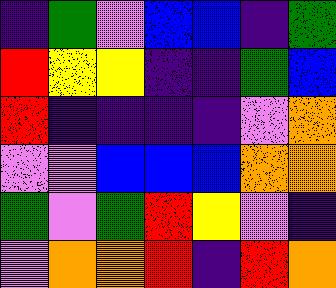[["indigo", "green", "violet", "blue", "blue", "indigo", "green"], ["red", "yellow", "yellow", "indigo", "indigo", "green", "blue"], ["red", "indigo", "indigo", "indigo", "indigo", "violet", "orange"], ["violet", "violet", "blue", "blue", "blue", "orange", "orange"], ["green", "violet", "green", "red", "yellow", "violet", "indigo"], ["violet", "orange", "orange", "red", "indigo", "red", "orange"]]